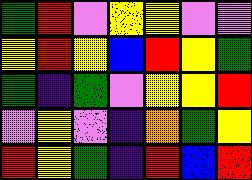[["green", "red", "violet", "yellow", "yellow", "violet", "violet"], ["yellow", "red", "yellow", "blue", "red", "yellow", "green"], ["green", "indigo", "green", "violet", "yellow", "yellow", "red"], ["violet", "yellow", "violet", "indigo", "orange", "green", "yellow"], ["red", "yellow", "green", "indigo", "red", "blue", "red"]]